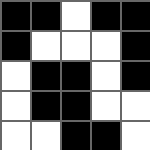[["black", "black", "white", "black", "black"], ["black", "white", "white", "white", "black"], ["white", "black", "black", "white", "black"], ["white", "black", "black", "white", "white"], ["white", "white", "black", "black", "white"]]